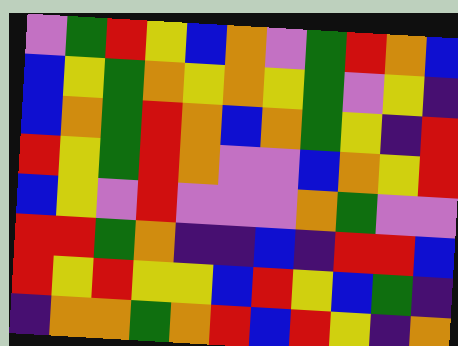[["violet", "green", "red", "yellow", "blue", "orange", "violet", "green", "red", "orange", "blue"], ["blue", "yellow", "green", "orange", "yellow", "orange", "yellow", "green", "violet", "yellow", "indigo"], ["blue", "orange", "green", "red", "orange", "blue", "orange", "green", "yellow", "indigo", "red"], ["red", "yellow", "green", "red", "orange", "violet", "violet", "blue", "orange", "yellow", "red"], ["blue", "yellow", "violet", "red", "violet", "violet", "violet", "orange", "green", "violet", "violet"], ["red", "red", "green", "orange", "indigo", "indigo", "blue", "indigo", "red", "red", "blue"], ["red", "yellow", "red", "yellow", "yellow", "blue", "red", "yellow", "blue", "green", "indigo"], ["indigo", "orange", "orange", "green", "orange", "red", "blue", "red", "yellow", "indigo", "orange"]]